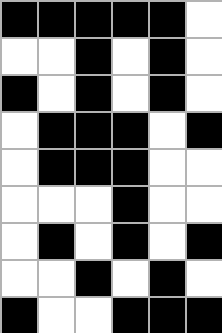[["black", "black", "black", "black", "black", "white"], ["white", "white", "black", "white", "black", "white"], ["black", "white", "black", "white", "black", "white"], ["white", "black", "black", "black", "white", "black"], ["white", "black", "black", "black", "white", "white"], ["white", "white", "white", "black", "white", "white"], ["white", "black", "white", "black", "white", "black"], ["white", "white", "black", "white", "black", "white"], ["black", "white", "white", "black", "black", "black"]]